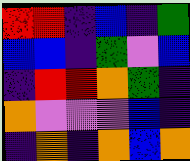[["red", "red", "indigo", "blue", "indigo", "green"], ["blue", "blue", "indigo", "green", "violet", "blue"], ["indigo", "red", "red", "orange", "green", "indigo"], ["orange", "violet", "violet", "violet", "blue", "indigo"], ["indigo", "orange", "indigo", "orange", "blue", "orange"]]